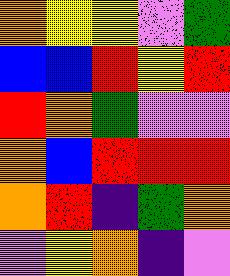[["orange", "yellow", "yellow", "violet", "green"], ["blue", "blue", "red", "yellow", "red"], ["red", "orange", "green", "violet", "violet"], ["orange", "blue", "red", "red", "red"], ["orange", "red", "indigo", "green", "orange"], ["violet", "yellow", "orange", "indigo", "violet"]]